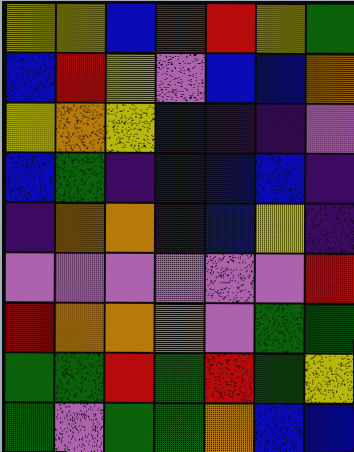[["yellow", "yellow", "blue", "red", "red", "yellow", "green"], ["blue", "red", "yellow", "violet", "blue", "blue", "orange"], ["yellow", "orange", "yellow", "blue", "indigo", "indigo", "violet"], ["blue", "green", "indigo", "blue", "blue", "blue", "indigo"], ["indigo", "orange", "orange", "indigo", "blue", "yellow", "indigo"], ["violet", "violet", "violet", "violet", "violet", "violet", "red"], ["red", "orange", "orange", "orange", "violet", "green", "green"], ["green", "green", "red", "green", "red", "green", "yellow"], ["green", "violet", "green", "green", "orange", "blue", "blue"]]